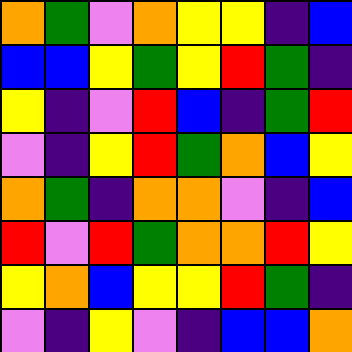[["orange", "green", "violet", "orange", "yellow", "yellow", "indigo", "blue"], ["blue", "blue", "yellow", "green", "yellow", "red", "green", "indigo"], ["yellow", "indigo", "violet", "red", "blue", "indigo", "green", "red"], ["violet", "indigo", "yellow", "red", "green", "orange", "blue", "yellow"], ["orange", "green", "indigo", "orange", "orange", "violet", "indigo", "blue"], ["red", "violet", "red", "green", "orange", "orange", "red", "yellow"], ["yellow", "orange", "blue", "yellow", "yellow", "red", "green", "indigo"], ["violet", "indigo", "yellow", "violet", "indigo", "blue", "blue", "orange"]]